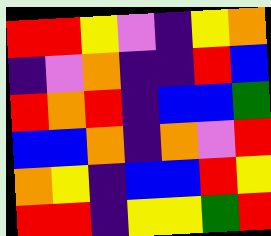[["red", "red", "yellow", "violet", "indigo", "yellow", "orange"], ["indigo", "violet", "orange", "indigo", "indigo", "red", "blue"], ["red", "orange", "red", "indigo", "blue", "blue", "green"], ["blue", "blue", "orange", "indigo", "orange", "violet", "red"], ["orange", "yellow", "indigo", "blue", "blue", "red", "yellow"], ["red", "red", "indigo", "yellow", "yellow", "green", "red"]]